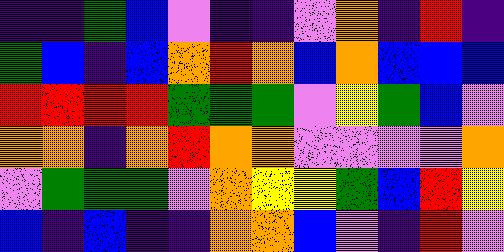[["indigo", "indigo", "green", "blue", "violet", "indigo", "indigo", "violet", "orange", "indigo", "red", "indigo"], ["green", "blue", "indigo", "blue", "orange", "red", "orange", "blue", "orange", "blue", "blue", "blue"], ["red", "red", "red", "red", "green", "green", "green", "violet", "yellow", "green", "blue", "violet"], ["orange", "orange", "indigo", "orange", "red", "orange", "orange", "violet", "violet", "violet", "violet", "orange"], ["violet", "green", "green", "green", "violet", "orange", "yellow", "yellow", "green", "blue", "red", "yellow"], ["blue", "indigo", "blue", "indigo", "indigo", "orange", "orange", "blue", "violet", "indigo", "red", "violet"]]